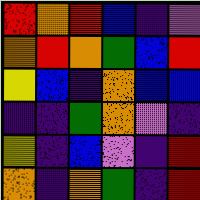[["red", "orange", "red", "blue", "indigo", "violet"], ["orange", "red", "orange", "green", "blue", "red"], ["yellow", "blue", "indigo", "orange", "blue", "blue"], ["indigo", "indigo", "green", "orange", "violet", "indigo"], ["yellow", "indigo", "blue", "violet", "indigo", "red"], ["orange", "indigo", "orange", "green", "indigo", "red"]]